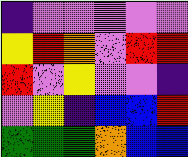[["indigo", "violet", "violet", "violet", "violet", "violet"], ["yellow", "red", "orange", "violet", "red", "red"], ["red", "violet", "yellow", "violet", "violet", "indigo"], ["violet", "yellow", "indigo", "blue", "blue", "red"], ["green", "green", "green", "orange", "blue", "blue"]]